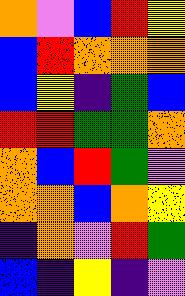[["orange", "violet", "blue", "red", "yellow"], ["blue", "red", "orange", "orange", "orange"], ["blue", "yellow", "indigo", "green", "blue"], ["red", "red", "green", "green", "orange"], ["orange", "blue", "red", "green", "violet"], ["orange", "orange", "blue", "orange", "yellow"], ["indigo", "orange", "violet", "red", "green"], ["blue", "indigo", "yellow", "indigo", "violet"]]